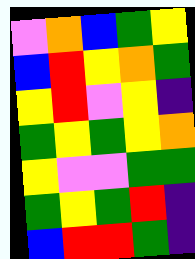[["violet", "orange", "blue", "green", "yellow"], ["blue", "red", "yellow", "orange", "green"], ["yellow", "red", "violet", "yellow", "indigo"], ["green", "yellow", "green", "yellow", "orange"], ["yellow", "violet", "violet", "green", "green"], ["green", "yellow", "green", "red", "indigo"], ["blue", "red", "red", "green", "indigo"]]